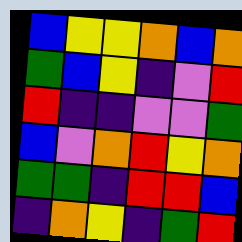[["blue", "yellow", "yellow", "orange", "blue", "orange"], ["green", "blue", "yellow", "indigo", "violet", "red"], ["red", "indigo", "indigo", "violet", "violet", "green"], ["blue", "violet", "orange", "red", "yellow", "orange"], ["green", "green", "indigo", "red", "red", "blue"], ["indigo", "orange", "yellow", "indigo", "green", "red"]]